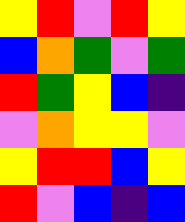[["yellow", "red", "violet", "red", "yellow"], ["blue", "orange", "green", "violet", "green"], ["red", "green", "yellow", "blue", "indigo"], ["violet", "orange", "yellow", "yellow", "violet"], ["yellow", "red", "red", "blue", "yellow"], ["red", "violet", "blue", "indigo", "blue"]]